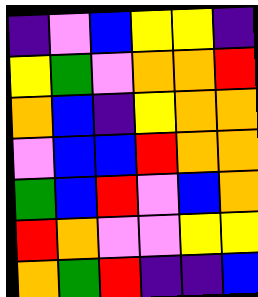[["indigo", "violet", "blue", "yellow", "yellow", "indigo"], ["yellow", "green", "violet", "orange", "orange", "red"], ["orange", "blue", "indigo", "yellow", "orange", "orange"], ["violet", "blue", "blue", "red", "orange", "orange"], ["green", "blue", "red", "violet", "blue", "orange"], ["red", "orange", "violet", "violet", "yellow", "yellow"], ["orange", "green", "red", "indigo", "indigo", "blue"]]